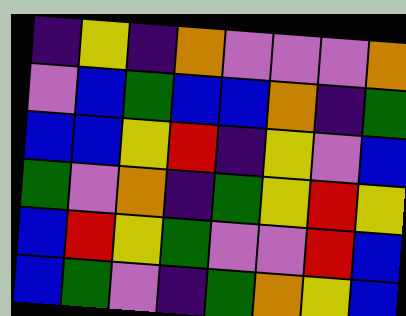[["indigo", "yellow", "indigo", "orange", "violet", "violet", "violet", "orange"], ["violet", "blue", "green", "blue", "blue", "orange", "indigo", "green"], ["blue", "blue", "yellow", "red", "indigo", "yellow", "violet", "blue"], ["green", "violet", "orange", "indigo", "green", "yellow", "red", "yellow"], ["blue", "red", "yellow", "green", "violet", "violet", "red", "blue"], ["blue", "green", "violet", "indigo", "green", "orange", "yellow", "blue"]]